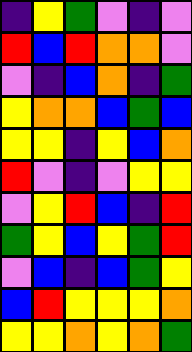[["indigo", "yellow", "green", "violet", "indigo", "violet"], ["red", "blue", "red", "orange", "orange", "violet"], ["violet", "indigo", "blue", "orange", "indigo", "green"], ["yellow", "orange", "orange", "blue", "green", "blue"], ["yellow", "yellow", "indigo", "yellow", "blue", "orange"], ["red", "violet", "indigo", "violet", "yellow", "yellow"], ["violet", "yellow", "red", "blue", "indigo", "red"], ["green", "yellow", "blue", "yellow", "green", "red"], ["violet", "blue", "indigo", "blue", "green", "yellow"], ["blue", "red", "yellow", "yellow", "yellow", "orange"], ["yellow", "yellow", "orange", "yellow", "orange", "green"]]